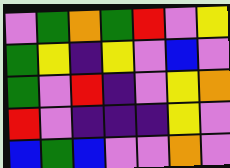[["violet", "green", "orange", "green", "red", "violet", "yellow"], ["green", "yellow", "indigo", "yellow", "violet", "blue", "violet"], ["green", "violet", "red", "indigo", "violet", "yellow", "orange"], ["red", "violet", "indigo", "indigo", "indigo", "yellow", "violet"], ["blue", "green", "blue", "violet", "violet", "orange", "violet"]]